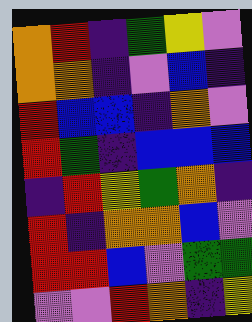[["orange", "red", "indigo", "green", "yellow", "violet"], ["orange", "orange", "indigo", "violet", "blue", "indigo"], ["red", "blue", "blue", "indigo", "orange", "violet"], ["red", "green", "indigo", "blue", "blue", "blue"], ["indigo", "red", "yellow", "green", "orange", "indigo"], ["red", "indigo", "orange", "orange", "blue", "violet"], ["red", "red", "blue", "violet", "green", "green"], ["violet", "violet", "red", "orange", "indigo", "yellow"]]